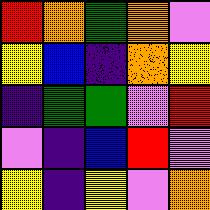[["red", "orange", "green", "orange", "violet"], ["yellow", "blue", "indigo", "orange", "yellow"], ["indigo", "green", "green", "violet", "red"], ["violet", "indigo", "blue", "red", "violet"], ["yellow", "indigo", "yellow", "violet", "orange"]]